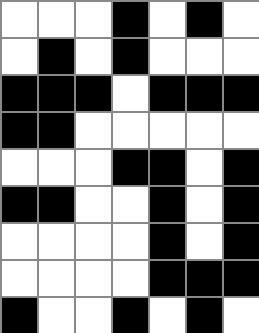[["white", "white", "white", "black", "white", "black", "white"], ["white", "black", "white", "black", "white", "white", "white"], ["black", "black", "black", "white", "black", "black", "black"], ["black", "black", "white", "white", "white", "white", "white"], ["white", "white", "white", "black", "black", "white", "black"], ["black", "black", "white", "white", "black", "white", "black"], ["white", "white", "white", "white", "black", "white", "black"], ["white", "white", "white", "white", "black", "black", "black"], ["black", "white", "white", "black", "white", "black", "white"]]